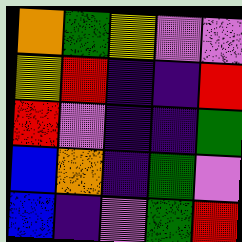[["orange", "green", "yellow", "violet", "violet"], ["yellow", "red", "indigo", "indigo", "red"], ["red", "violet", "indigo", "indigo", "green"], ["blue", "orange", "indigo", "green", "violet"], ["blue", "indigo", "violet", "green", "red"]]